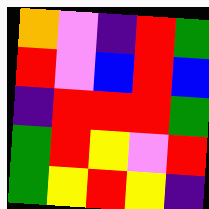[["orange", "violet", "indigo", "red", "green"], ["red", "violet", "blue", "red", "blue"], ["indigo", "red", "red", "red", "green"], ["green", "red", "yellow", "violet", "red"], ["green", "yellow", "red", "yellow", "indigo"]]